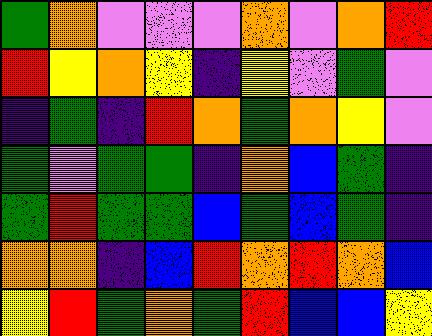[["green", "orange", "violet", "violet", "violet", "orange", "violet", "orange", "red"], ["red", "yellow", "orange", "yellow", "indigo", "yellow", "violet", "green", "violet"], ["indigo", "green", "indigo", "red", "orange", "green", "orange", "yellow", "violet"], ["green", "violet", "green", "green", "indigo", "orange", "blue", "green", "indigo"], ["green", "red", "green", "green", "blue", "green", "blue", "green", "indigo"], ["orange", "orange", "indigo", "blue", "red", "orange", "red", "orange", "blue"], ["yellow", "red", "green", "orange", "green", "red", "blue", "blue", "yellow"]]